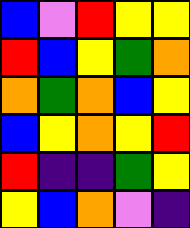[["blue", "violet", "red", "yellow", "yellow"], ["red", "blue", "yellow", "green", "orange"], ["orange", "green", "orange", "blue", "yellow"], ["blue", "yellow", "orange", "yellow", "red"], ["red", "indigo", "indigo", "green", "yellow"], ["yellow", "blue", "orange", "violet", "indigo"]]